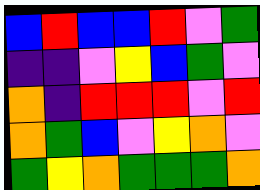[["blue", "red", "blue", "blue", "red", "violet", "green"], ["indigo", "indigo", "violet", "yellow", "blue", "green", "violet"], ["orange", "indigo", "red", "red", "red", "violet", "red"], ["orange", "green", "blue", "violet", "yellow", "orange", "violet"], ["green", "yellow", "orange", "green", "green", "green", "orange"]]